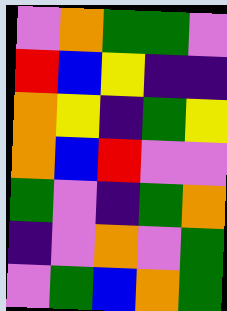[["violet", "orange", "green", "green", "violet"], ["red", "blue", "yellow", "indigo", "indigo"], ["orange", "yellow", "indigo", "green", "yellow"], ["orange", "blue", "red", "violet", "violet"], ["green", "violet", "indigo", "green", "orange"], ["indigo", "violet", "orange", "violet", "green"], ["violet", "green", "blue", "orange", "green"]]